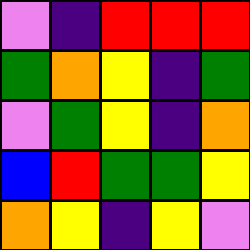[["violet", "indigo", "red", "red", "red"], ["green", "orange", "yellow", "indigo", "green"], ["violet", "green", "yellow", "indigo", "orange"], ["blue", "red", "green", "green", "yellow"], ["orange", "yellow", "indigo", "yellow", "violet"]]